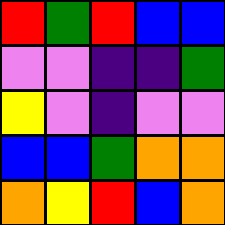[["red", "green", "red", "blue", "blue"], ["violet", "violet", "indigo", "indigo", "green"], ["yellow", "violet", "indigo", "violet", "violet"], ["blue", "blue", "green", "orange", "orange"], ["orange", "yellow", "red", "blue", "orange"]]